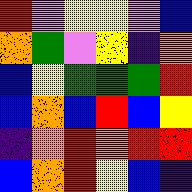[["red", "violet", "yellow", "yellow", "violet", "blue"], ["orange", "green", "violet", "yellow", "indigo", "orange"], ["blue", "yellow", "green", "green", "green", "red"], ["blue", "orange", "blue", "red", "blue", "yellow"], ["indigo", "orange", "red", "orange", "red", "red"], ["blue", "orange", "red", "yellow", "blue", "indigo"]]